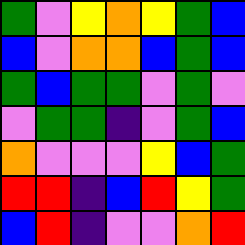[["green", "violet", "yellow", "orange", "yellow", "green", "blue"], ["blue", "violet", "orange", "orange", "blue", "green", "blue"], ["green", "blue", "green", "green", "violet", "green", "violet"], ["violet", "green", "green", "indigo", "violet", "green", "blue"], ["orange", "violet", "violet", "violet", "yellow", "blue", "green"], ["red", "red", "indigo", "blue", "red", "yellow", "green"], ["blue", "red", "indigo", "violet", "violet", "orange", "red"]]